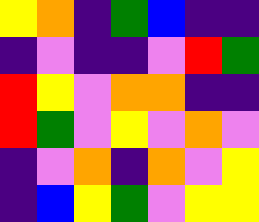[["yellow", "orange", "indigo", "green", "blue", "indigo", "indigo"], ["indigo", "violet", "indigo", "indigo", "violet", "red", "green"], ["red", "yellow", "violet", "orange", "orange", "indigo", "indigo"], ["red", "green", "violet", "yellow", "violet", "orange", "violet"], ["indigo", "violet", "orange", "indigo", "orange", "violet", "yellow"], ["indigo", "blue", "yellow", "green", "violet", "yellow", "yellow"]]